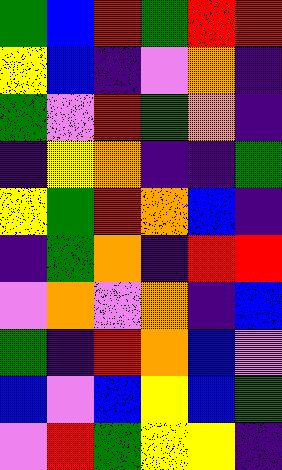[["green", "blue", "red", "green", "red", "red"], ["yellow", "blue", "indigo", "violet", "orange", "indigo"], ["green", "violet", "red", "green", "orange", "indigo"], ["indigo", "yellow", "orange", "indigo", "indigo", "green"], ["yellow", "green", "red", "orange", "blue", "indigo"], ["indigo", "green", "orange", "indigo", "red", "red"], ["violet", "orange", "violet", "orange", "indigo", "blue"], ["green", "indigo", "red", "orange", "blue", "violet"], ["blue", "violet", "blue", "yellow", "blue", "green"], ["violet", "red", "green", "yellow", "yellow", "indigo"]]